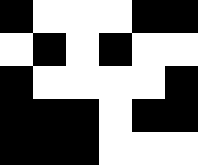[["black", "white", "white", "white", "black", "black"], ["white", "black", "white", "black", "white", "white"], ["black", "white", "white", "white", "white", "black"], ["black", "black", "black", "white", "black", "black"], ["black", "black", "black", "white", "white", "white"]]